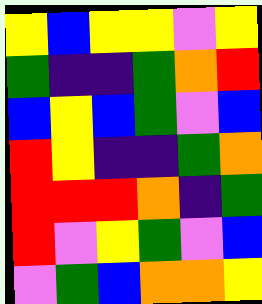[["yellow", "blue", "yellow", "yellow", "violet", "yellow"], ["green", "indigo", "indigo", "green", "orange", "red"], ["blue", "yellow", "blue", "green", "violet", "blue"], ["red", "yellow", "indigo", "indigo", "green", "orange"], ["red", "red", "red", "orange", "indigo", "green"], ["red", "violet", "yellow", "green", "violet", "blue"], ["violet", "green", "blue", "orange", "orange", "yellow"]]